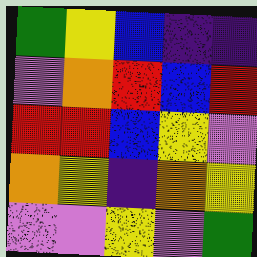[["green", "yellow", "blue", "indigo", "indigo"], ["violet", "orange", "red", "blue", "red"], ["red", "red", "blue", "yellow", "violet"], ["orange", "yellow", "indigo", "orange", "yellow"], ["violet", "violet", "yellow", "violet", "green"]]